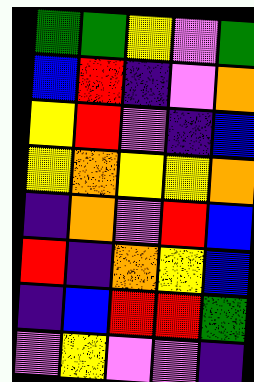[["green", "green", "yellow", "violet", "green"], ["blue", "red", "indigo", "violet", "orange"], ["yellow", "red", "violet", "indigo", "blue"], ["yellow", "orange", "yellow", "yellow", "orange"], ["indigo", "orange", "violet", "red", "blue"], ["red", "indigo", "orange", "yellow", "blue"], ["indigo", "blue", "red", "red", "green"], ["violet", "yellow", "violet", "violet", "indigo"]]